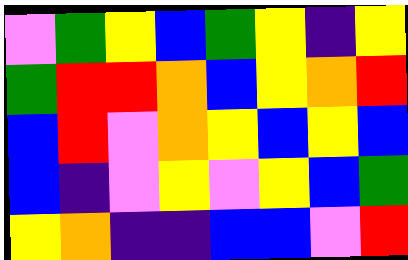[["violet", "green", "yellow", "blue", "green", "yellow", "indigo", "yellow"], ["green", "red", "red", "orange", "blue", "yellow", "orange", "red"], ["blue", "red", "violet", "orange", "yellow", "blue", "yellow", "blue"], ["blue", "indigo", "violet", "yellow", "violet", "yellow", "blue", "green"], ["yellow", "orange", "indigo", "indigo", "blue", "blue", "violet", "red"]]